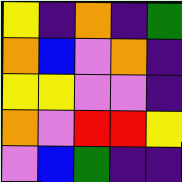[["yellow", "indigo", "orange", "indigo", "green"], ["orange", "blue", "violet", "orange", "indigo"], ["yellow", "yellow", "violet", "violet", "indigo"], ["orange", "violet", "red", "red", "yellow"], ["violet", "blue", "green", "indigo", "indigo"]]